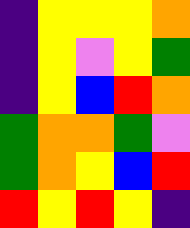[["indigo", "yellow", "yellow", "yellow", "orange"], ["indigo", "yellow", "violet", "yellow", "green"], ["indigo", "yellow", "blue", "red", "orange"], ["green", "orange", "orange", "green", "violet"], ["green", "orange", "yellow", "blue", "red"], ["red", "yellow", "red", "yellow", "indigo"]]